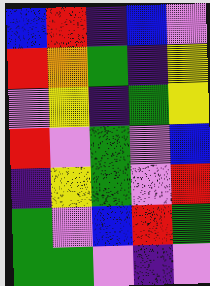[["blue", "red", "indigo", "blue", "violet"], ["red", "orange", "green", "indigo", "yellow"], ["violet", "yellow", "indigo", "green", "yellow"], ["red", "violet", "green", "violet", "blue"], ["indigo", "yellow", "green", "violet", "red"], ["green", "violet", "blue", "red", "green"], ["green", "green", "violet", "indigo", "violet"]]